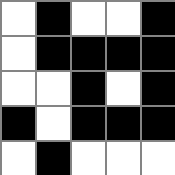[["white", "black", "white", "white", "black"], ["white", "black", "black", "black", "black"], ["white", "white", "black", "white", "black"], ["black", "white", "black", "black", "black"], ["white", "black", "white", "white", "white"]]